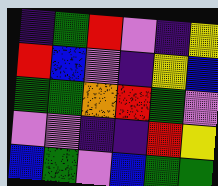[["indigo", "green", "red", "violet", "indigo", "yellow"], ["red", "blue", "violet", "indigo", "yellow", "blue"], ["green", "green", "orange", "red", "green", "violet"], ["violet", "violet", "indigo", "indigo", "red", "yellow"], ["blue", "green", "violet", "blue", "green", "green"]]